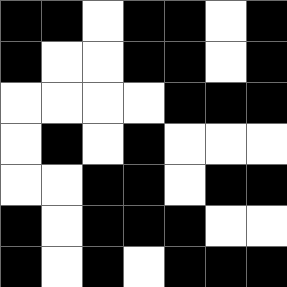[["black", "black", "white", "black", "black", "white", "black"], ["black", "white", "white", "black", "black", "white", "black"], ["white", "white", "white", "white", "black", "black", "black"], ["white", "black", "white", "black", "white", "white", "white"], ["white", "white", "black", "black", "white", "black", "black"], ["black", "white", "black", "black", "black", "white", "white"], ["black", "white", "black", "white", "black", "black", "black"]]